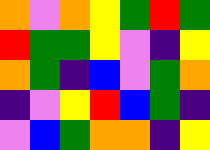[["orange", "violet", "orange", "yellow", "green", "red", "green"], ["red", "green", "green", "yellow", "violet", "indigo", "yellow"], ["orange", "green", "indigo", "blue", "violet", "green", "orange"], ["indigo", "violet", "yellow", "red", "blue", "green", "indigo"], ["violet", "blue", "green", "orange", "orange", "indigo", "yellow"]]